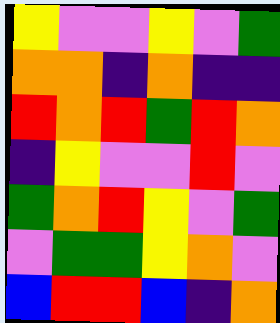[["yellow", "violet", "violet", "yellow", "violet", "green"], ["orange", "orange", "indigo", "orange", "indigo", "indigo"], ["red", "orange", "red", "green", "red", "orange"], ["indigo", "yellow", "violet", "violet", "red", "violet"], ["green", "orange", "red", "yellow", "violet", "green"], ["violet", "green", "green", "yellow", "orange", "violet"], ["blue", "red", "red", "blue", "indigo", "orange"]]